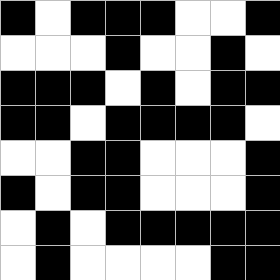[["black", "white", "black", "black", "black", "white", "white", "black"], ["white", "white", "white", "black", "white", "white", "black", "white"], ["black", "black", "black", "white", "black", "white", "black", "black"], ["black", "black", "white", "black", "black", "black", "black", "white"], ["white", "white", "black", "black", "white", "white", "white", "black"], ["black", "white", "black", "black", "white", "white", "white", "black"], ["white", "black", "white", "black", "black", "black", "black", "black"], ["white", "black", "white", "white", "white", "white", "black", "black"]]